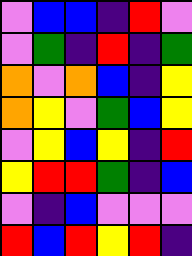[["violet", "blue", "blue", "indigo", "red", "violet"], ["violet", "green", "indigo", "red", "indigo", "green"], ["orange", "violet", "orange", "blue", "indigo", "yellow"], ["orange", "yellow", "violet", "green", "blue", "yellow"], ["violet", "yellow", "blue", "yellow", "indigo", "red"], ["yellow", "red", "red", "green", "indigo", "blue"], ["violet", "indigo", "blue", "violet", "violet", "violet"], ["red", "blue", "red", "yellow", "red", "indigo"]]